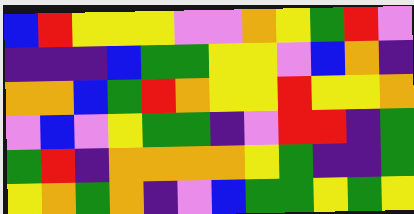[["blue", "red", "yellow", "yellow", "yellow", "violet", "violet", "orange", "yellow", "green", "red", "violet"], ["indigo", "indigo", "indigo", "blue", "green", "green", "yellow", "yellow", "violet", "blue", "orange", "indigo"], ["orange", "orange", "blue", "green", "red", "orange", "yellow", "yellow", "red", "yellow", "yellow", "orange"], ["violet", "blue", "violet", "yellow", "green", "green", "indigo", "violet", "red", "red", "indigo", "green"], ["green", "red", "indigo", "orange", "orange", "orange", "orange", "yellow", "green", "indigo", "indigo", "green"], ["yellow", "orange", "green", "orange", "indigo", "violet", "blue", "green", "green", "yellow", "green", "yellow"]]